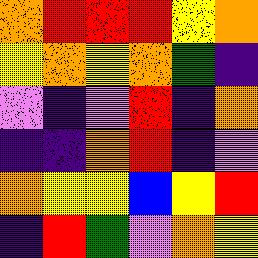[["orange", "red", "red", "red", "yellow", "orange"], ["yellow", "orange", "yellow", "orange", "green", "indigo"], ["violet", "indigo", "violet", "red", "indigo", "orange"], ["indigo", "indigo", "orange", "red", "indigo", "violet"], ["orange", "yellow", "yellow", "blue", "yellow", "red"], ["indigo", "red", "green", "violet", "orange", "yellow"]]